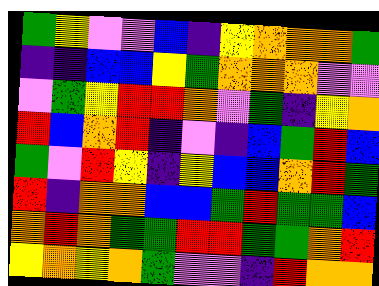[["green", "yellow", "violet", "violet", "blue", "indigo", "yellow", "orange", "orange", "orange", "green"], ["indigo", "indigo", "blue", "blue", "yellow", "green", "orange", "orange", "orange", "violet", "violet"], ["violet", "green", "yellow", "red", "red", "orange", "violet", "green", "indigo", "yellow", "orange"], ["red", "blue", "orange", "red", "indigo", "violet", "indigo", "blue", "green", "red", "blue"], ["green", "violet", "red", "yellow", "indigo", "yellow", "blue", "blue", "orange", "red", "green"], ["red", "indigo", "orange", "orange", "blue", "blue", "green", "red", "green", "green", "blue"], ["orange", "red", "orange", "green", "green", "red", "red", "green", "green", "orange", "red"], ["yellow", "orange", "yellow", "orange", "green", "violet", "violet", "indigo", "red", "orange", "orange"]]